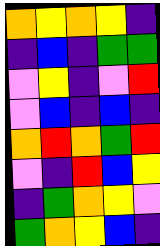[["orange", "yellow", "orange", "yellow", "indigo"], ["indigo", "blue", "indigo", "green", "green"], ["violet", "yellow", "indigo", "violet", "red"], ["violet", "blue", "indigo", "blue", "indigo"], ["orange", "red", "orange", "green", "red"], ["violet", "indigo", "red", "blue", "yellow"], ["indigo", "green", "orange", "yellow", "violet"], ["green", "orange", "yellow", "blue", "indigo"]]